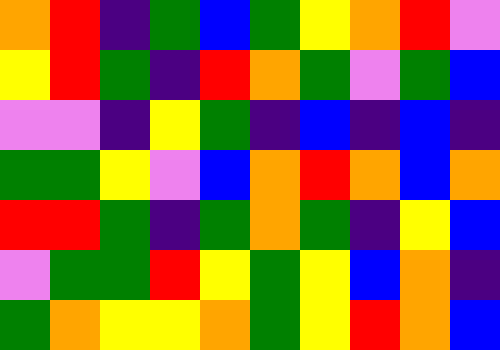[["orange", "red", "indigo", "green", "blue", "green", "yellow", "orange", "red", "violet"], ["yellow", "red", "green", "indigo", "red", "orange", "green", "violet", "green", "blue"], ["violet", "violet", "indigo", "yellow", "green", "indigo", "blue", "indigo", "blue", "indigo"], ["green", "green", "yellow", "violet", "blue", "orange", "red", "orange", "blue", "orange"], ["red", "red", "green", "indigo", "green", "orange", "green", "indigo", "yellow", "blue"], ["violet", "green", "green", "red", "yellow", "green", "yellow", "blue", "orange", "indigo"], ["green", "orange", "yellow", "yellow", "orange", "green", "yellow", "red", "orange", "blue"]]